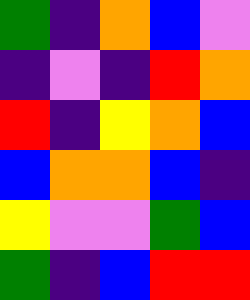[["green", "indigo", "orange", "blue", "violet"], ["indigo", "violet", "indigo", "red", "orange"], ["red", "indigo", "yellow", "orange", "blue"], ["blue", "orange", "orange", "blue", "indigo"], ["yellow", "violet", "violet", "green", "blue"], ["green", "indigo", "blue", "red", "red"]]